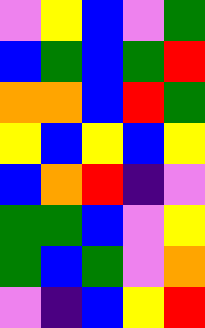[["violet", "yellow", "blue", "violet", "green"], ["blue", "green", "blue", "green", "red"], ["orange", "orange", "blue", "red", "green"], ["yellow", "blue", "yellow", "blue", "yellow"], ["blue", "orange", "red", "indigo", "violet"], ["green", "green", "blue", "violet", "yellow"], ["green", "blue", "green", "violet", "orange"], ["violet", "indigo", "blue", "yellow", "red"]]